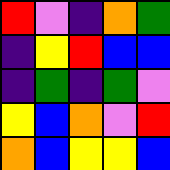[["red", "violet", "indigo", "orange", "green"], ["indigo", "yellow", "red", "blue", "blue"], ["indigo", "green", "indigo", "green", "violet"], ["yellow", "blue", "orange", "violet", "red"], ["orange", "blue", "yellow", "yellow", "blue"]]